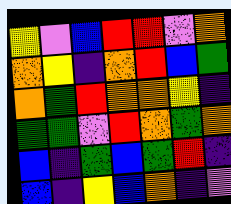[["yellow", "violet", "blue", "red", "red", "violet", "orange"], ["orange", "yellow", "indigo", "orange", "red", "blue", "green"], ["orange", "green", "red", "orange", "orange", "yellow", "indigo"], ["green", "green", "violet", "red", "orange", "green", "orange"], ["blue", "indigo", "green", "blue", "green", "red", "indigo"], ["blue", "indigo", "yellow", "blue", "orange", "indigo", "violet"]]